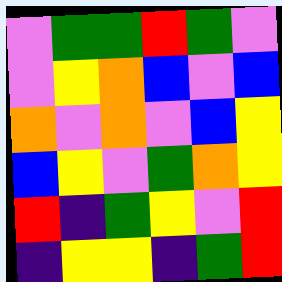[["violet", "green", "green", "red", "green", "violet"], ["violet", "yellow", "orange", "blue", "violet", "blue"], ["orange", "violet", "orange", "violet", "blue", "yellow"], ["blue", "yellow", "violet", "green", "orange", "yellow"], ["red", "indigo", "green", "yellow", "violet", "red"], ["indigo", "yellow", "yellow", "indigo", "green", "red"]]